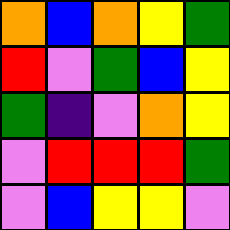[["orange", "blue", "orange", "yellow", "green"], ["red", "violet", "green", "blue", "yellow"], ["green", "indigo", "violet", "orange", "yellow"], ["violet", "red", "red", "red", "green"], ["violet", "blue", "yellow", "yellow", "violet"]]